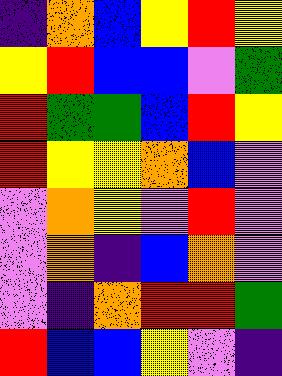[["indigo", "orange", "blue", "yellow", "red", "yellow"], ["yellow", "red", "blue", "blue", "violet", "green"], ["red", "green", "green", "blue", "red", "yellow"], ["red", "yellow", "yellow", "orange", "blue", "violet"], ["violet", "orange", "yellow", "violet", "red", "violet"], ["violet", "orange", "indigo", "blue", "orange", "violet"], ["violet", "indigo", "orange", "red", "red", "green"], ["red", "blue", "blue", "yellow", "violet", "indigo"]]